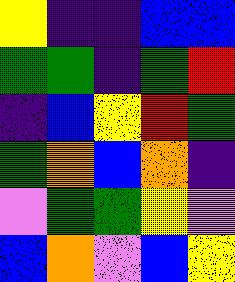[["yellow", "indigo", "indigo", "blue", "blue"], ["green", "green", "indigo", "green", "red"], ["indigo", "blue", "yellow", "red", "green"], ["green", "orange", "blue", "orange", "indigo"], ["violet", "green", "green", "yellow", "violet"], ["blue", "orange", "violet", "blue", "yellow"]]